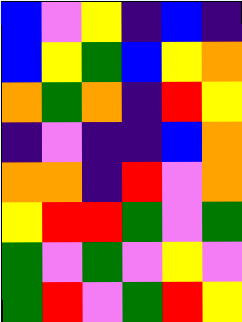[["blue", "violet", "yellow", "indigo", "blue", "indigo"], ["blue", "yellow", "green", "blue", "yellow", "orange"], ["orange", "green", "orange", "indigo", "red", "yellow"], ["indigo", "violet", "indigo", "indigo", "blue", "orange"], ["orange", "orange", "indigo", "red", "violet", "orange"], ["yellow", "red", "red", "green", "violet", "green"], ["green", "violet", "green", "violet", "yellow", "violet"], ["green", "red", "violet", "green", "red", "yellow"]]